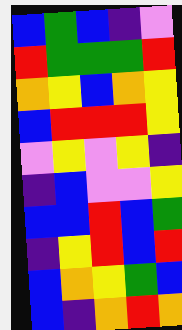[["blue", "green", "blue", "indigo", "violet"], ["red", "green", "green", "green", "red"], ["orange", "yellow", "blue", "orange", "yellow"], ["blue", "red", "red", "red", "yellow"], ["violet", "yellow", "violet", "yellow", "indigo"], ["indigo", "blue", "violet", "violet", "yellow"], ["blue", "blue", "red", "blue", "green"], ["indigo", "yellow", "red", "blue", "red"], ["blue", "orange", "yellow", "green", "blue"], ["blue", "indigo", "orange", "red", "orange"]]